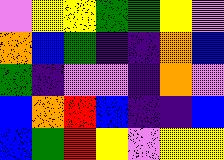[["violet", "yellow", "yellow", "green", "green", "yellow", "violet"], ["orange", "blue", "green", "indigo", "indigo", "orange", "blue"], ["green", "indigo", "violet", "violet", "indigo", "orange", "violet"], ["blue", "orange", "red", "blue", "indigo", "indigo", "blue"], ["blue", "green", "red", "yellow", "violet", "yellow", "yellow"]]